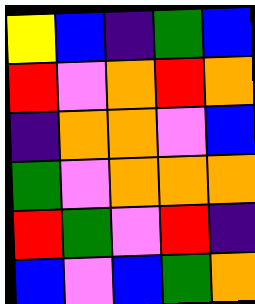[["yellow", "blue", "indigo", "green", "blue"], ["red", "violet", "orange", "red", "orange"], ["indigo", "orange", "orange", "violet", "blue"], ["green", "violet", "orange", "orange", "orange"], ["red", "green", "violet", "red", "indigo"], ["blue", "violet", "blue", "green", "orange"]]